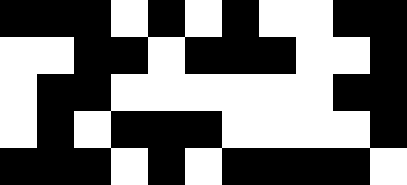[["black", "black", "black", "white", "black", "white", "black", "white", "white", "black", "black"], ["white", "white", "black", "black", "white", "black", "black", "black", "white", "white", "black"], ["white", "black", "black", "white", "white", "white", "white", "white", "white", "black", "black"], ["white", "black", "white", "black", "black", "black", "white", "white", "white", "white", "black"], ["black", "black", "black", "white", "black", "white", "black", "black", "black", "black", "white"]]